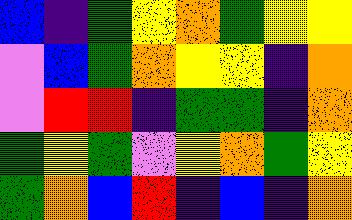[["blue", "indigo", "green", "yellow", "orange", "green", "yellow", "yellow"], ["violet", "blue", "green", "orange", "yellow", "yellow", "indigo", "orange"], ["violet", "red", "red", "indigo", "green", "green", "indigo", "orange"], ["green", "yellow", "green", "violet", "yellow", "orange", "green", "yellow"], ["green", "orange", "blue", "red", "indigo", "blue", "indigo", "orange"]]